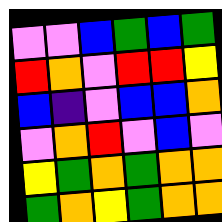[["violet", "violet", "blue", "green", "blue", "green"], ["red", "orange", "violet", "red", "red", "yellow"], ["blue", "indigo", "violet", "blue", "blue", "orange"], ["violet", "orange", "red", "violet", "blue", "violet"], ["yellow", "green", "orange", "green", "orange", "orange"], ["green", "orange", "yellow", "green", "orange", "orange"]]